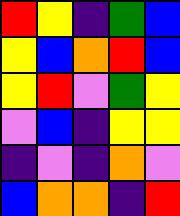[["red", "yellow", "indigo", "green", "blue"], ["yellow", "blue", "orange", "red", "blue"], ["yellow", "red", "violet", "green", "yellow"], ["violet", "blue", "indigo", "yellow", "yellow"], ["indigo", "violet", "indigo", "orange", "violet"], ["blue", "orange", "orange", "indigo", "red"]]